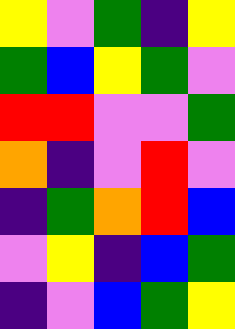[["yellow", "violet", "green", "indigo", "yellow"], ["green", "blue", "yellow", "green", "violet"], ["red", "red", "violet", "violet", "green"], ["orange", "indigo", "violet", "red", "violet"], ["indigo", "green", "orange", "red", "blue"], ["violet", "yellow", "indigo", "blue", "green"], ["indigo", "violet", "blue", "green", "yellow"]]